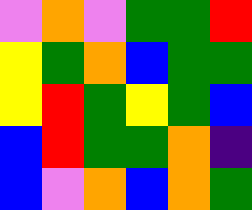[["violet", "orange", "violet", "green", "green", "red"], ["yellow", "green", "orange", "blue", "green", "green"], ["yellow", "red", "green", "yellow", "green", "blue"], ["blue", "red", "green", "green", "orange", "indigo"], ["blue", "violet", "orange", "blue", "orange", "green"]]